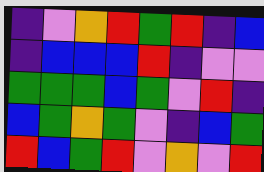[["indigo", "violet", "orange", "red", "green", "red", "indigo", "blue"], ["indigo", "blue", "blue", "blue", "red", "indigo", "violet", "violet"], ["green", "green", "green", "blue", "green", "violet", "red", "indigo"], ["blue", "green", "orange", "green", "violet", "indigo", "blue", "green"], ["red", "blue", "green", "red", "violet", "orange", "violet", "red"]]